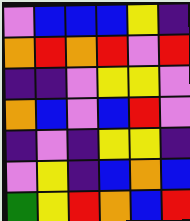[["violet", "blue", "blue", "blue", "yellow", "indigo"], ["orange", "red", "orange", "red", "violet", "red"], ["indigo", "indigo", "violet", "yellow", "yellow", "violet"], ["orange", "blue", "violet", "blue", "red", "violet"], ["indigo", "violet", "indigo", "yellow", "yellow", "indigo"], ["violet", "yellow", "indigo", "blue", "orange", "blue"], ["green", "yellow", "red", "orange", "blue", "red"]]